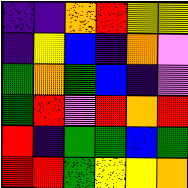[["indigo", "indigo", "orange", "red", "yellow", "yellow"], ["indigo", "yellow", "blue", "indigo", "orange", "violet"], ["green", "orange", "green", "blue", "indigo", "violet"], ["green", "red", "violet", "red", "orange", "red"], ["red", "indigo", "green", "green", "blue", "green"], ["red", "red", "green", "yellow", "yellow", "orange"]]